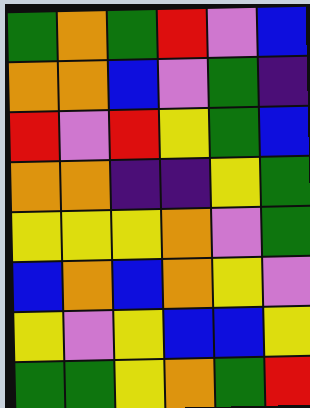[["green", "orange", "green", "red", "violet", "blue"], ["orange", "orange", "blue", "violet", "green", "indigo"], ["red", "violet", "red", "yellow", "green", "blue"], ["orange", "orange", "indigo", "indigo", "yellow", "green"], ["yellow", "yellow", "yellow", "orange", "violet", "green"], ["blue", "orange", "blue", "orange", "yellow", "violet"], ["yellow", "violet", "yellow", "blue", "blue", "yellow"], ["green", "green", "yellow", "orange", "green", "red"]]